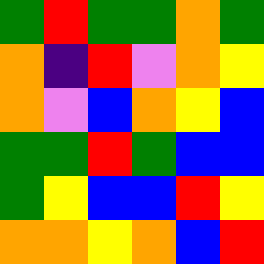[["green", "red", "green", "green", "orange", "green"], ["orange", "indigo", "red", "violet", "orange", "yellow"], ["orange", "violet", "blue", "orange", "yellow", "blue"], ["green", "green", "red", "green", "blue", "blue"], ["green", "yellow", "blue", "blue", "red", "yellow"], ["orange", "orange", "yellow", "orange", "blue", "red"]]